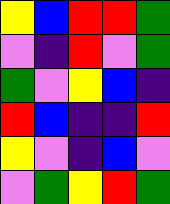[["yellow", "blue", "red", "red", "green"], ["violet", "indigo", "red", "violet", "green"], ["green", "violet", "yellow", "blue", "indigo"], ["red", "blue", "indigo", "indigo", "red"], ["yellow", "violet", "indigo", "blue", "violet"], ["violet", "green", "yellow", "red", "green"]]